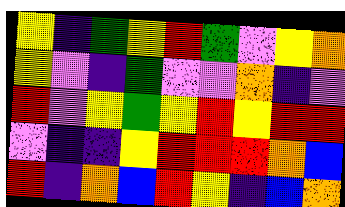[["yellow", "indigo", "green", "yellow", "red", "green", "violet", "yellow", "orange"], ["yellow", "violet", "indigo", "green", "violet", "violet", "orange", "indigo", "violet"], ["red", "violet", "yellow", "green", "yellow", "red", "yellow", "red", "red"], ["violet", "indigo", "indigo", "yellow", "red", "red", "red", "orange", "blue"], ["red", "indigo", "orange", "blue", "red", "yellow", "indigo", "blue", "orange"]]